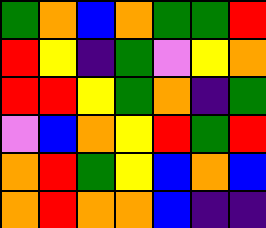[["green", "orange", "blue", "orange", "green", "green", "red"], ["red", "yellow", "indigo", "green", "violet", "yellow", "orange"], ["red", "red", "yellow", "green", "orange", "indigo", "green"], ["violet", "blue", "orange", "yellow", "red", "green", "red"], ["orange", "red", "green", "yellow", "blue", "orange", "blue"], ["orange", "red", "orange", "orange", "blue", "indigo", "indigo"]]